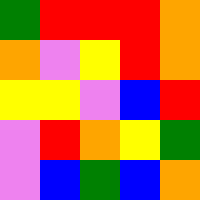[["green", "red", "red", "red", "orange"], ["orange", "violet", "yellow", "red", "orange"], ["yellow", "yellow", "violet", "blue", "red"], ["violet", "red", "orange", "yellow", "green"], ["violet", "blue", "green", "blue", "orange"]]